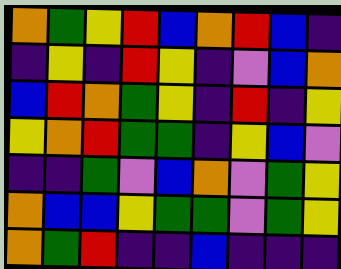[["orange", "green", "yellow", "red", "blue", "orange", "red", "blue", "indigo"], ["indigo", "yellow", "indigo", "red", "yellow", "indigo", "violet", "blue", "orange"], ["blue", "red", "orange", "green", "yellow", "indigo", "red", "indigo", "yellow"], ["yellow", "orange", "red", "green", "green", "indigo", "yellow", "blue", "violet"], ["indigo", "indigo", "green", "violet", "blue", "orange", "violet", "green", "yellow"], ["orange", "blue", "blue", "yellow", "green", "green", "violet", "green", "yellow"], ["orange", "green", "red", "indigo", "indigo", "blue", "indigo", "indigo", "indigo"]]